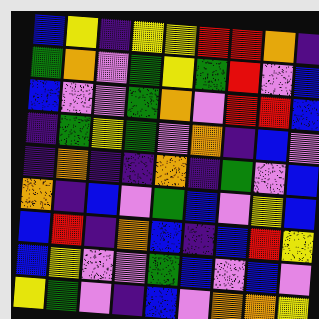[["blue", "yellow", "indigo", "yellow", "yellow", "red", "red", "orange", "indigo"], ["green", "orange", "violet", "green", "yellow", "green", "red", "violet", "blue"], ["blue", "violet", "violet", "green", "orange", "violet", "red", "red", "blue"], ["indigo", "green", "yellow", "green", "violet", "orange", "indigo", "blue", "violet"], ["indigo", "orange", "indigo", "indigo", "orange", "indigo", "green", "violet", "blue"], ["orange", "indigo", "blue", "violet", "green", "blue", "violet", "yellow", "blue"], ["blue", "red", "indigo", "orange", "blue", "indigo", "blue", "red", "yellow"], ["blue", "yellow", "violet", "violet", "green", "blue", "violet", "blue", "violet"], ["yellow", "green", "violet", "indigo", "blue", "violet", "orange", "orange", "yellow"]]